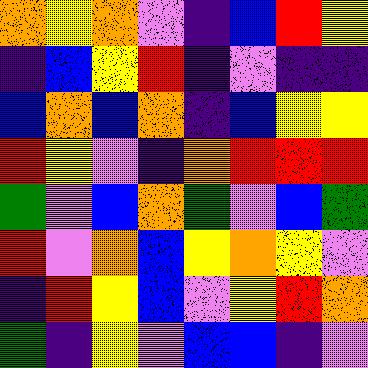[["orange", "yellow", "orange", "violet", "indigo", "blue", "red", "yellow"], ["indigo", "blue", "yellow", "red", "indigo", "violet", "indigo", "indigo"], ["blue", "orange", "blue", "orange", "indigo", "blue", "yellow", "yellow"], ["red", "yellow", "violet", "indigo", "orange", "red", "red", "red"], ["green", "violet", "blue", "orange", "green", "violet", "blue", "green"], ["red", "violet", "orange", "blue", "yellow", "orange", "yellow", "violet"], ["indigo", "red", "yellow", "blue", "violet", "yellow", "red", "orange"], ["green", "indigo", "yellow", "violet", "blue", "blue", "indigo", "violet"]]